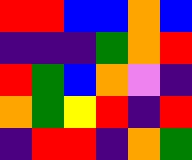[["red", "red", "blue", "blue", "orange", "blue"], ["indigo", "indigo", "indigo", "green", "orange", "red"], ["red", "green", "blue", "orange", "violet", "indigo"], ["orange", "green", "yellow", "red", "indigo", "red"], ["indigo", "red", "red", "indigo", "orange", "green"]]